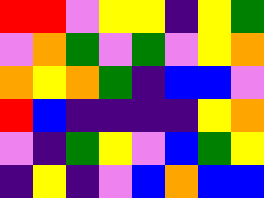[["red", "red", "violet", "yellow", "yellow", "indigo", "yellow", "green"], ["violet", "orange", "green", "violet", "green", "violet", "yellow", "orange"], ["orange", "yellow", "orange", "green", "indigo", "blue", "blue", "violet"], ["red", "blue", "indigo", "indigo", "indigo", "indigo", "yellow", "orange"], ["violet", "indigo", "green", "yellow", "violet", "blue", "green", "yellow"], ["indigo", "yellow", "indigo", "violet", "blue", "orange", "blue", "blue"]]